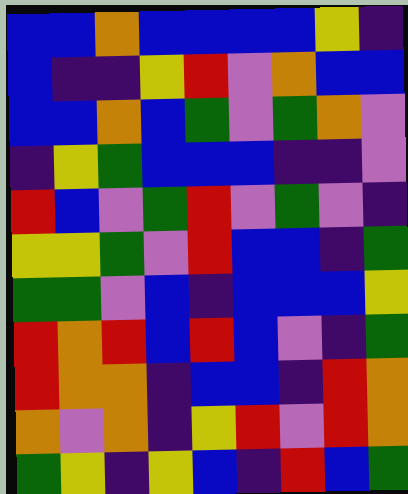[["blue", "blue", "orange", "blue", "blue", "blue", "blue", "yellow", "indigo"], ["blue", "indigo", "indigo", "yellow", "red", "violet", "orange", "blue", "blue"], ["blue", "blue", "orange", "blue", "green", "violet", "green", "orange", "violet"], ["indigo", "yellow", "green", "blue", "blue", "blue", "indigo", "indigo", "violet"], ["red", "blue", "violet", "green", "red", "violet", "green", "violet", "indigo"], ["yellow", "yellow", "green", "violet", "red", "blue", "blue", "indigo", "green"], ["green", "green", "violet", "blue", "indigo", "blue", "blue", "blue", "yellow"], ["red", "orange", "red", "blue", "red", "blue", "violet", "indigo", "green"], ["red", "orange", "orange", "indigo", "blue", "blue", "indigo", "red", "orange"], ["orange", "violet", "orange", "indigo", "yellow", "red", "violet", "red", "orange"], ["green", "yellow", "indigo", "yellow", "blue", "indigo", "red", "blue", "green"]]